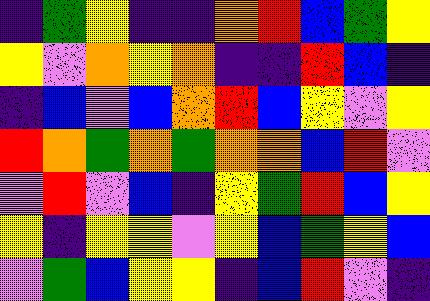[["indigo", "green", "yellow", "indigo", "indigo", "orange", "red", "blue", "green", "yellow"], ["yellow", "violet", "orange", "yellow", "orange", "indigo", "indigo", "red", "blue", "indigo"], ["indigo", "blue", "violet", "blue", "orange", "red", "blue", "yellow", "violet", "yellow"], ["red", "orange", "green", "orange", "green", "orange", "orange", "blue", "red", "violet"], ["violet", "red", "violet", "blue", "indigo", "yellow", "green", "red", "blue", "yellow"], ["yellow", "indigo", "yellow", "yellow", "violet", "yellow", "blue", "green", "yellow", "blue"], ["violet", "green", "blue", "yellow", "yellow", "indigo", "blue", "red", "violet", "indigo"]]